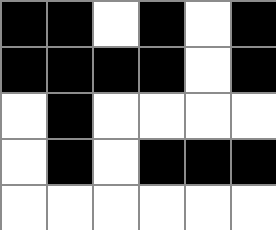[["black", "black", "white", "black", "white", "black"], ["black", "black", "black", "black", "white", "black"], ["white", "black", "white", "white", "white", "white"], ["white", "black", "white", "black", "black", "black"], ["white", "white", "white", "white", "white", "white"]]